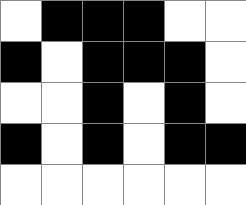[["white", "black", "black", "black", "white", "white"], ["black", "white", "black", "black", "black", "white"], ["white", "white", "black", "white", "black", "white"], ["black", "white", "black", "white", "black", "black"], ["white", "white", "white", "white", "white", "white"]]